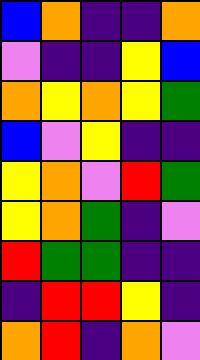[["blue", "orange", "indigo", "indigo", "orange"], ["violet", "indigo", "indigo", "yellow", "blue"], ["orange", "yellow", "orange", "yellow", "green"], ["blue", "violet", "yellow", "indigo", "indigo"], ["yellow", "orange", "violet", "red", "green"], ["yellow", "orange", "green", "indigo", "violet"], ["red", "green", "green", "indigo", "indigo"], ["indigo", "red", "red", "yellow", "indigo"], ["orange", "red", "indigo", "orange", "violet"]]